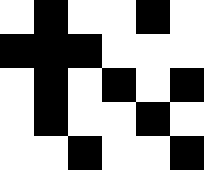[["white", "black", "white", "white", "black", "white"], ["black", "black", "black", "white", "white", "white"], ["white", "black", "white", "black", "white", "black"], ["white", "black", "white", "white", "black", "white"], ["white", "white", "black", "white", "white", "black"]]